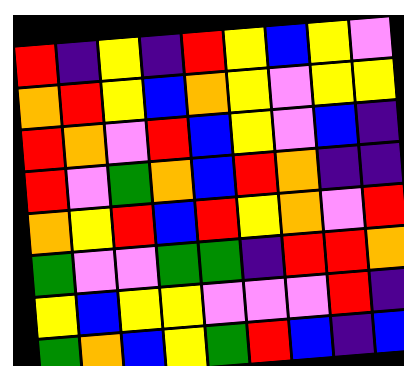[["red", "indigo", "yellow", "indigo", "red", "yellow", "blue", "yellow", "violet"], ["orange", "red", "yellow", "blue", "orange", "yellow", "violet", "yellow", "yellow"], ["red", "orange", "violet", "red", "blue", "yellow", "violet", "blue", "indigo"], ["red", "violet", "green", "orange", "blue", "red", "orange", "indigo", "indigo"], ["orange", "yellow", "red", "blue", "red", "yellow", "orange", "violet", "red"], ["green", "violet", "violet", "green", "green", "indigo", "red", "red", "orange"], ["yellow", "blue", "yellow", "yellow", "violet", "violet", "violet", "red", "indigo"], ["green", "orange", "blue", "yellow", "green", "red", "blue", "indigo", "blue"]]